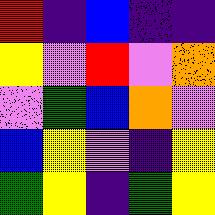[["red", "indigo", "blue", "indigo", "indigo"], ["yellow", "violet", "red", "violet", "orange"], ["violet", "green", "blue", "orange", "violet"], ["blue", "yellow", "violet", "indigo", "yellow"], ["green", "yellow", "indigo", "green", "yellow"]]